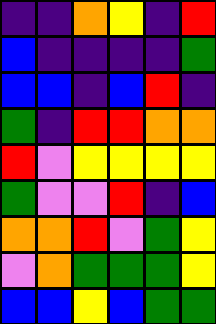[["indigo", "indigo", "orange", "yellow", "indigo", "red"], ["blue", "indigo", "indigo", "indigo", "indigo", "green"], ["blue", "blue", "indigo", "blue", "red", "indigo"], ["green", "indigo", "red", "red", "orange", "orange"], ["red", "violet", "yellow", "yellow", "yellow", "yellow"], ["green", "violet", "violet", "red", "indigo", "blue"], ["orange", "orange", "red", "violet", "green", "yellow"], ["violet", "orange", "green", "green", "green", "yellow"], ["blue", "blue", "yellow", "blue", "green", "green"]]